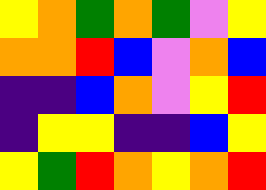[["yellow", "orange", "green", "orange", "green", "violet", "yellow"], ["orange", "orange", "red", "blue", "violet", "orange", "blue"], ["indigo", "indigo", "blue", "orange", "violet", "yellow", "red"], ["indigo", "yellow", "yellow", "indigo", "indigo", "blue", "yellow"], ["yellow", "green", "red", "orange", "yellow", "orange", "red"]]